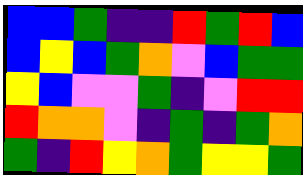[["blue", "blue", "green", "indigo", "indigo", "red", "green", "red", "blue"], ["blue", "yellow", "blue", "green", "orange", "violet", "blue", "green", "green"], ["yellow", "blue", "violet", "violet", "green", "indigo", "violet", "red", "red"], ["red", "orange", "orange", "violet", "indigo", "green", "indigo", "green", "orange"], ["green", "indigo", "red", "yellow", "orange", "green", "yellow", "yellow", "green"]]